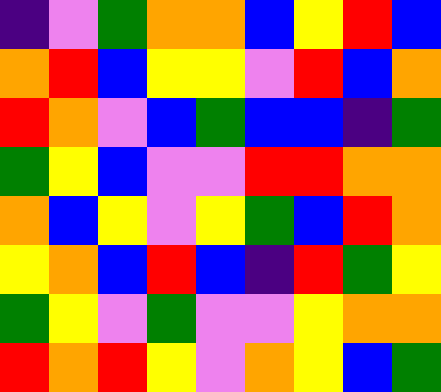[["indigo", "violet", "green", "orange", "orange", "blue", "yellow", "red", "blue"], ["orange", "red", "blue", "yellow", "yellow", "violet", "red", "blue", "orange"], ["red", "orange", "violet", "blue", "green", "blue", "blue", "indigo", "green"], ["green", "yellow", "blue", "violet", "violet", "red", "red", "orange", "orange"], ["orange", "blue", "yellow", "violet", "yellow", "green", "blue", "red", "orange"], ["yellow", "orange", "blue", "red", "blue", "indigo", "red", "green", "yellow"], ["green", "yellow", "violet", "green", "violet", "violet", "yellow", "orange", "orange"], ["red", "orange", "red", "yellow", "violet", "orange", "yellow", "blue", "green"]]